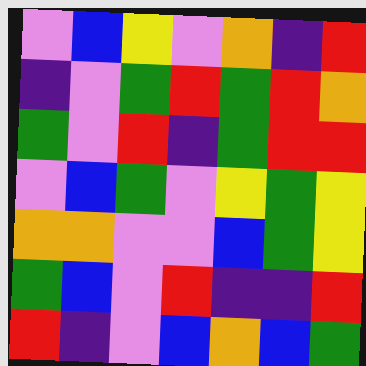[["violet", "blue", "yellow", "violet", "orange", "indigo", "red"], ["indigo", "violet", "green", "red", "green", "red", "orange"], ["green", "violet", "red", "indigo", "green", "red", "red"], ["violet", "blue", "green", "violet", "yellow", "green", "yellow"], ["orange", "orange", "violet", "violet", "blue", "green", "yellow"], ["green", "blue", "violet", "red", "indigo", "indigo", "red"], ["red", "indigo", "violet", "blue", "orange", "blue", "green"]]